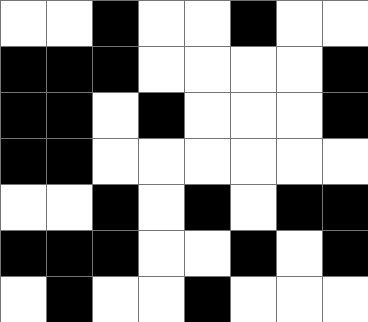[["white", "white", "black", "white", "white", "black", "white", "white"], ["black", "black", "black", "white", "white", "white", "white", "black"], ["black", "black", "white", "black", "white", "white", "white", "black"], ["black", "black", "white", "white", "white", "white", "white", "white"], ["white", "white", "black", "white", "black", "white", "black", "black"], ["black", "black", "black", "white", "white", "black", "white", "black"], ["white", "black", "white", "white", "black", "white", "white", "white"]]